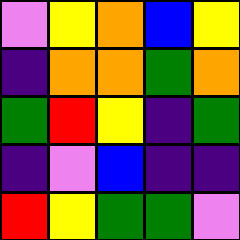[["violet", "yellow", "orange", "blue", "yellow"], ["indigo", "orange", "orange", "green", "orange"], ["green", "red", "yellow", "indigo", "green"], ["indigo", "violet", "blue", "indigo", "indigo"], ["red", "yellow", "green", "green", "violet"]]